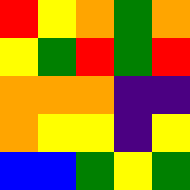[["red", "yellow", "orange", "green", "orange"], ["yellow", "green", "red", "green", "red"], ["orange", "orange", "orange", "indigo", "indigo"], ["orange", "yellow", "yellow", "indigo", "yellow"], ["blue", "blue", "green", "yellow", "green"]]